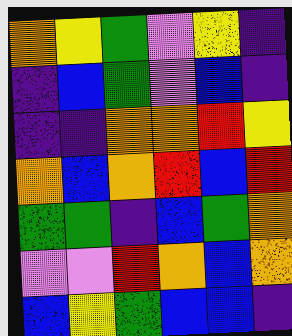[["orange", "yellow", "green", "violet", "yellow", "indigo"], ["indigo", "blue", "green", "violet", "blue", "indigo"], ["indigo", "indigo", "orange", "orange", "red", "yellow"], ["orange", "blue", "orange", "red", "blue", "red"], ["green", "green", "indigo", "blue", "green", "orange"], ["violet", "violet", "red", "orange", "blue", "orange"], ["blue", "yellow", "green", "blue", "blue", "indigo"]]